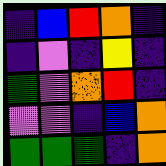[["indigo", "blue", "red", "orange", "indigo"], ["indigo", "violet", "indigo", "yellow", "indigo"], ["green", "violet", "orange", "red", "indigo"], ["violet", "violet", "indigo", "blue", "orange"], ["green", "green", "green", "indigo", "orange"]]